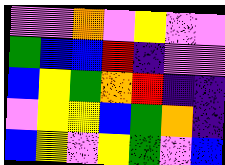[["violet", "violet", "orange", "violet", "yellow", "violet", "violet"], ["green", "blue", "blue", "red", "indigo", "violet", "violet"], ["blue", "yellow", "green", "orange", "red", "indigo", "indigo"], ["violet", "yellow", "yellow", "blue", "green", "orange", "indigo"], ["blue", "yellow", "violet", "yellow", "green", "violet", "blue"]]